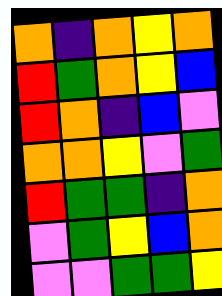[["orange", "indigo", "orange", "yellow", "orange"], ["red", "green", "orange", "yellow", "blue"], ["red", "orange", "indigo", "blue", "violet"], ["orange", "orange", "yellow", "violet", "green"], ["red", "green", "green", "indigo", "orange"], ["violet", "green", "yellow", "blue", "orange"], ["violet", "violet", "green", "green", "yellow"]]